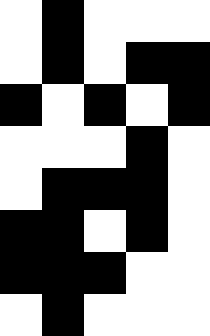[["white", "black", "white", "white", "white"], ["white", "black", "white", "black", "black"], ["black", "white", "black", "white", "black"], ["white", "white", "white", "black", "white"], ["white", "black", "black", "black", "white"], ["black", "black", "white", "black", "white"], ["black", "black", "black", "white", "white"], ["white", "black", "white", "white", "white"]]